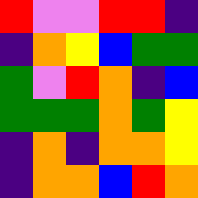[["red", "violet", "violet", "red", "red", "indigo"], ["indigo", "orange", "yellow", "blue", "green", "green"], ["green", "violet", "red", "orange", "indigo", "blue"], ["green", "green", "green", "orange", "green", "yellow"], ["indigo", "orange", "indigo", "orange", "orange", "yellow"], ["indigo", "orange", "orange", "blue", "red", "orange"]]